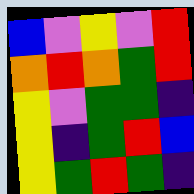[["blue", "violet", "yellow", "violet", "red"], ["orange", "red", "orange", "green", "red"], ["yellow", "violet", "green", "green", "indigo"], ["yellow", "indigo", "green", "red", "blue"], ["yellow", "green", "red", "green", "indigo"]]